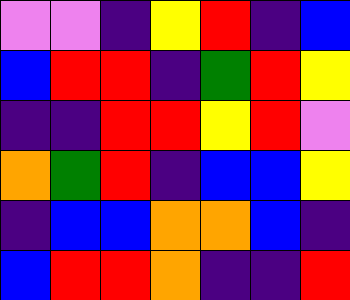[["violet", "violet", "indigo", "yellow", "red", "indigo", "blue"], ["blue", "red", "red", "indigo", "green", "red", "yellow"], ["indigo", "indigo", "red", "red", "yellow", "red", "violet"], ["orange", "green", "red", "indigo", "blue", "blue", "yellow"], ["indigo", "blue", "blue", "orange", "orange", "blue", "indigo"], ["blue", "red", "red", "orange", "indigo", "indigo", "red"]]